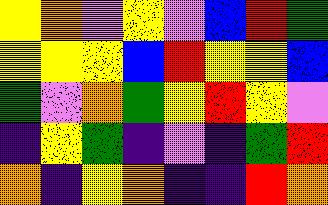[["yellow", "orange", "violet", "yellow", "violet", "blue", "red", "green"], ["yellow", "yellow", "yellow", "blue", "red", "yellow", "yellow", "blue"], ["green", "violet", "orange", "green", "yellow", "red", "yellow", "violet"], ["indigo", "yellow", "green", "indigo", "violet", "indigo", "green", "red"], ["orange", "indigo", "yellow", "orange", "indigo", "indigo", "red", "orange"]]